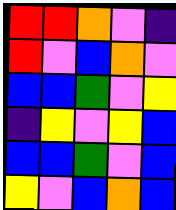[["red", "red", "orange", "violet", "indigo"], ["red", "violet", "blue", "orange", "violet"], ["blue", "blue", "green", "violet", "yellow"], ["indigo", "yellow", "violet", "yellow", "blue"], ["blue", "blue", "green", "violet", "blue"], ["yellow", "violet", "blue", "orange", "blue"]]